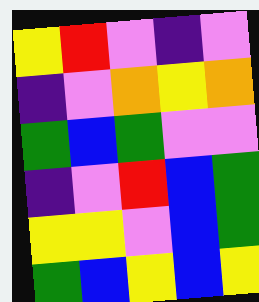[["yellow", "red", "violet", "indigo", "violet"], ["indigo", "violet", "orange", "yellow", "orange"], ["green", "blue", "green", "violet", "violet"], ["indigo", "violet", "red", "blue", "green"], ["yellow", "yellow", "violet", "blue", "green"], ["green", "blue", "yellow", "blue", "yellow"]]